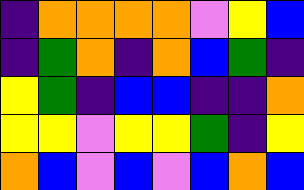[["indigo", "orange", "orange", "orange", "orange", "violet", "yellow", "blue"], ["indigo", "green", "orange", "indigo", "orange", "blue", "green", "indigo"], ["yellow", "green", "indigo", "blue", "blue", "indigo", "indigo", "orange"], ["yellow", "yellow", "violet", "yellow", "yellow", "green", "indigo", "yellow"], ["orange", "blue", "violet", "blue", "violet", "blue", "orange", "blue"]]